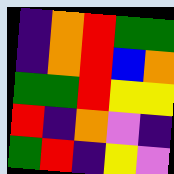[["indigo", "orange", "red", "green", "green"], ["indigo", "orange", "red", "blue", "orange"], ["green", "green", "red", "yellow", "yellow"], ["red", "indigo", "orange", "violet", "indigo"], ["green", "red", "indigo", "yellow", "violet"]]